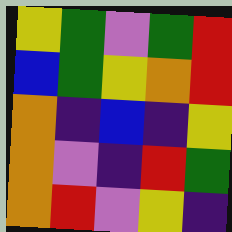[["yellow", "green", "violet", "green", "red"], ["blue", "green", "yellow", "orange", "red"], ["orange", "indigo", "blue", "indigo", "yellow"], ["orange", "violet", "indigo", "red", "green"], ["orange", "red", "violet", "yellow", "indigo"]]